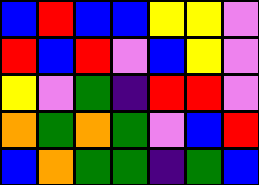[["blue", "red", "blue", "blue", "yellow", "yellow", "violet"], ["red", "blue", "red", "violet", "blue", "yellow", "violet"], ["yellow", "violet", "green", "indigo", "red", "red", "violet"], ["orange", "green", "orange", "green", "violet", "blue", "red"], ["blue", "orange", "green", "green", "indigo", "green", "blue"]]